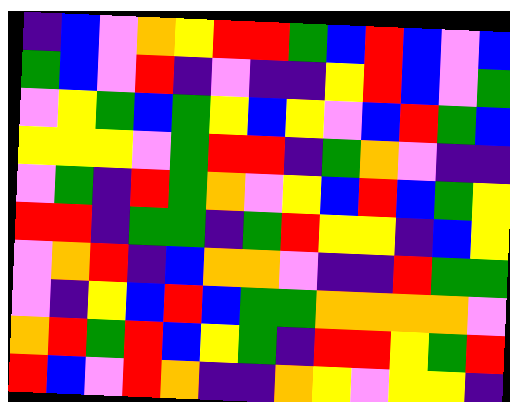[["indigo", "blue", "violet", "orange", "yellow", "red", "red", "green", "blue", "red", "blue", "violet", "blue"], ["green", "blue", "violet", "red", "indigo", "violet", "indigo", "indigo", "yellow", "red", "blue", "violet", "green"], ["violet", "yellow", "green", "blue", "green", "yellow", "blue", "yellow", "violet", "blue", "red", "green", "blue"], ["yellow", "yellow", "yellow", "violet", "green", "red", "red", "indigo", "green", "orange", "violet", "indigo", "indigo"], ["violet", "green", "indigo", "red", "green", "orange", "violet", "yellow", "blue", "red", "blue", "green", "yellow"], ["red", "red", "indigo", "green", "green", "indigo", "green", "red", "yellow", "yellow", "indigo", "blue", "yellow"], ["violet", "orange", "red", "indigo", "blue", "orange", "orange", "violet", "indigo", "indigo", "red", "green", "green"], ["violet", "indigo", "yellow", "blue", "red", "blue", "green", "green", "orange", "orange", "orange", "orange", "violet"], ["orange", "red", "green", "red", "blue", "yellow", "green", "indigo", "red", "red", "yellow", "green", "red"], ["red", "blue", "violet", "red", "orange", "indigo", "indigo", "orange", "yellow", "violet", "yellow", "yellow", "indigo"]]